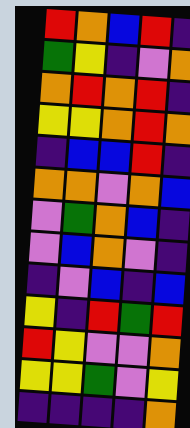[["red", "orange", "blue", "red", "indigo"], ["green", "yellow", "indigo", "violet", "orange"], ["orange", "red", "orange", "red", "indigo"], ["yellow", "yellow", "orange", "red", "orange"], ["indigo", "blue", "blue", "red", "indigo"], ["orange", "orange", "violet", "orange", "blue"], ["violet", "green", "orange", "blue", "indigo"], ["violet", "blue", "orange", "violet", "indigo"], ["indigo", "violet", "blue", "indigo", "blue"], ["yellow", "indigo", "red", "green", "red"], ["red", "yellow", "violet", "violet", "orange"], ["yellow", "yellow", "green", "violet", "yellow"], ["indigo", "indigo", "indigo", "indigo", "orange"]]